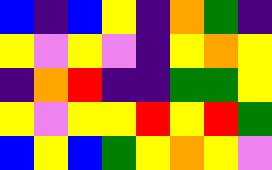[["blue", "indigo", "blue", "yellow", "indigo", "orange", "green", "indigo"], ["yellow", "violet", "yellow", "violet", "indigo", "yellow", "orange", "yellow"], ["indigo", "orange", "red", "indigo", "indigo", "green", "green", "yellow"], ["yellow", "violet", "yellow", "yellow", "red", "yellow", "red", "green"], ["blue", "yellow", "blue", "green", "yellow", "orange", "yellow", "violet"]]